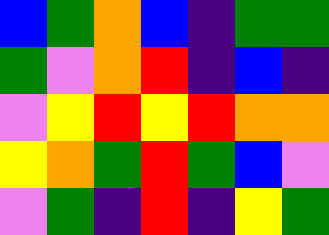[["blue", "green", "orange", "blue", "indigo", "green", "green"], ["green", "violet", "orange", "red", "indigo", "blue", "indigo"], ["violet", "yellow", "red", "yellow", "red", "orange", "orange"], ["yellow", "orange", "green", "red", "green", "blue", "violet"], ["violet", "green", "indigo", "red", "indigo", "yellow", "green"]]